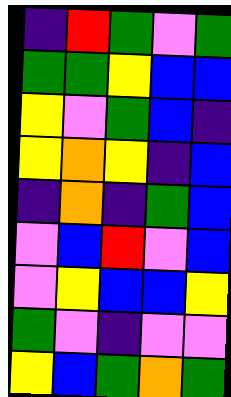[["indigo", "red", "green", "violet", "green"], ["green", "green", "yellow", "blue", "blue"], ["yellow", "violet", "green", "blue", "indigo"], ["yellow", "orange", "yellow", "indigo", "blue"], ["indigo", "orange", "indigo", "green", "blue"], ["violet", "blue", "red", "violet", "blue"], ["violet", "yellow", "blue", "blue", "yellow"], ["green", "violet", "indigo", "violet", "violet"], ["yellow", "blue", "green", "orange", "green"]]